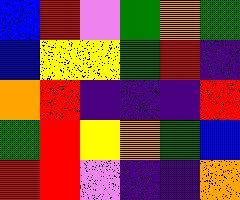[["blue", "red", "violet", "green", "orange", "green"], ["blue", "yellow", "yellow", "green", "red", "indigo"], ["orange", "red", "indigo", "indigo", "indigo", "red"], ["green", "red", "yellow", "orange", "green", "blue"], ["red", "red", "violet", "indigo", "indigo", "orange"]]